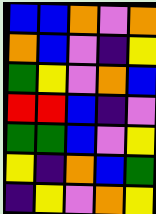[["blue", "blue", "orange", "violet", "orange"], ["orange", "blue", "violet", "indigo", "yellow"], ["green", "yellow", "violet", "orange", "blue"], ["red", "red", "blue", "indigo", "violet"], ["green", "green", "blue", "violet", "yellow"], ["yellow", "indigo", "orange", "blue", "green"], ["indigo", "yellow", "violet", "orange", "yellow"]]